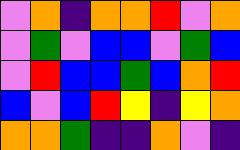[["violet", "orange", "indigo", "orange", "orange", "red", "violet", "orange"], ["violet", "green", "violet", "blue", "blue", "violet", "green", "blue"], ["violet", "red", "blue", "blue", "green", "blue", "orange", "red"], ["blue", "violet", "blue", "red", "yellow", "indigo", "yellow", "orange"], ["orange", "orange", "green", "indigo", "indigo", "orange", "violet", "indigo"]]